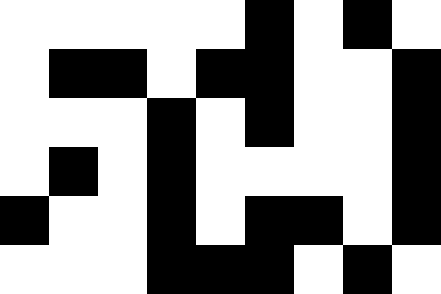[["white", "white", "white", "white", "white", "black", "white", "black", "white"], ["white", "black", "black", "white", "black", "black", "white", "white", "black"], ["white", "white", "white", "black", "white", "black", "white", "white", "black"], ["white", "black", "white", "black", "white", "white", "white", "white", "black"], ["black", "white", "white", "black", "white", "black", "black", "white", "black"], ["white", "white", "white", "black", "black", "black", "white", "black", "white"]]